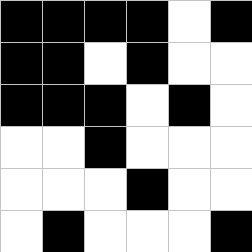[["black", "black", "black", "black", "white", "black"], ["black", "black", "white", "black", "white", "white"], ["black", "black", "black", "white", "black", "white"], ["white", "white", "black", "white", "white", "white"], ["white", "white", "white", "black", "white", "white"], ["white", "black", "white", "white", "white", "black"]]